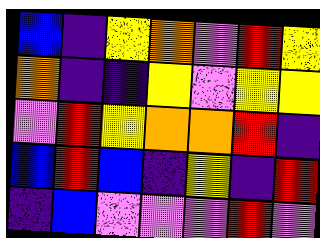[["blue", "indigo", "yellow", "orange", "violet", "red", "yellow"], ["orange", "indigo", "indigo", "yellow", "violet", "yellow", "yellow"], ["violet", "red", "yellow", "orange", "orange", "red", "indigo"], ["blue", "red", "blue", "indigo", "yellow", "indigo", "red"], ["indigo", "blue", "violet", "violet", "violet", "red", "violet"]]